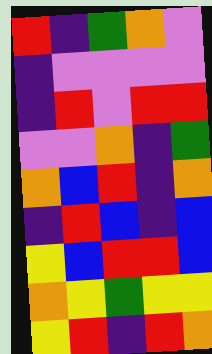[["red", "indigo", "green", "orange", "violet"], ["indigo", "violet", "violet", "violet", "violet"], ["indigo", "red", "violet", "red", "red"], ["violet", "violet", "orange", "indigo", "green"], ["orange", "blue", "red", "indigo", "orange"], ["indigo", "red", "blue", "indigo", "blue"], ["yellow", "blue", "red", "red", "blue"], ["orange", "yellow", "green", "yellow", "yellow"], ["yellow", "red", "indigo", "red", "orange"]]